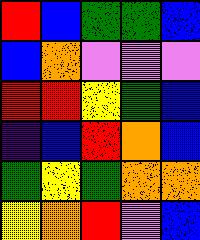[["red", "blue", "green", "green", "blue"], ["blue", "orange", "violet", "violet", "violet"], ["red", "red", "yellow", "green", "blue"], ["indigo", "blue", "red", "orange", "blue"], ["green", "yellow", "green", "orange", "orange"], ["yellow", "orange", "red", "violet", "blue"]]